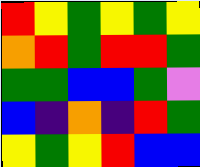[["red", "yellow", "green", "yellow", "green", "yellow"], ["orange", "red", "green", "red", "red", "green"], ["green", "green", "blue", "blue", "green", "violet"], ["blue", "indigo", "orange", "indigo", "red", "green"], ["yellow", "green", "yellow", "red", "blue", "blue"]]